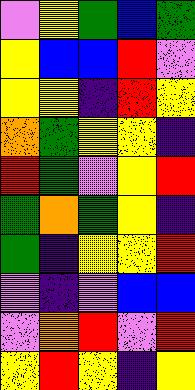[["violet", "yellow", "green", "blue", "green"], ["yellow", "blue", "blue", "red", "violet"], ["yellow", "yellow", "indigo", "red", "yellow"], ["orange", "green", "yellow", "yellow", "indigo"], ["red", "green", "violet", "yellow", "red"], ["green", "orange", "green", "yellow", "indigo"], ["green", "indigo", "yellow", "yellow", "red"], ["violet", "indigo", "violet", "blue", "blue"], ["violet", "orange", "red", "violet", "red"], ["yellow", "red", "yellow", "indigo", "yellow"]]